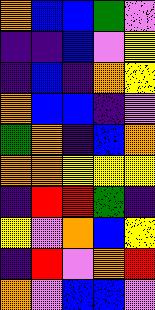[["orange", "blue", "blue", "green", "violet"], ["indigo", "indigo", "blue", "violet", "yellow"], ["indigo", "blue", "indigo", "orange", "yellow"], ["orange", "blue", "blue", "indigo", "violet"], ["green", "orange", "indigo", "blue", "orange"], ["orange", "orange", "yellow", "yellow", "yellow"], ["indigo", "red", "red", "green", "indigo"], ["yellow", "violet", "orange", "blue", "yellow"], ["indigo", "red", "violet", "orange", "red"], ["orange", "violet", "blue", "blue", "violet"]]